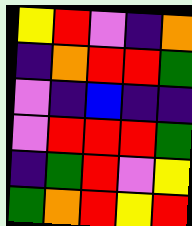[["yellow", "red", "violet", "indigo", "orange"], ["indigo", "orange", "red", "red", "green"], ["violet", "indigo", "blue", "indigo", "indigo"], ["violet", "red", "red", "red", "green"], ["indigo", "green", "red", "violet", "yellow"], ["green", "orange", "red", "yellow", "red"]]